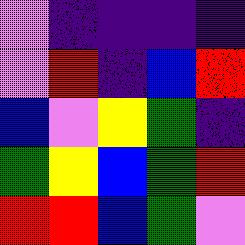[["violet", "indigo", "indigo", "indigo", "indigo"], ["violet", "red", "indigo", "blue", "red"], ["blue", "violet", "yellow", "green", "indigo"], ["green", "yellow", "blue", "green", "red"], ["red", "red", "blue", "green", "violet"]]